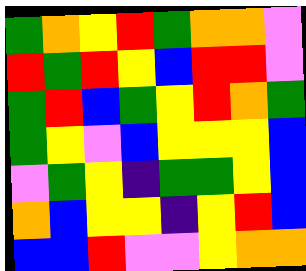[["green", "orange", "yellow", "red", "green", "orange", "orange", "violet"], ["red", "green", "red", "yellow", "blue", "red", "red", "violet"], ["green", "red", "blue", "green", "yellow", "red", "orange", "green"], ["green", "yellow", "violet", "blue", "yellow", "yellow", "yellow", "blue"], ["violet", "green", "yellow", "indigo", "green", "green", "yellow", "blue"], ["orange", "blue", "yellow", "yellow", "indigo", "yellow", "red", "blue"], ["blue", "blue", "red", "violet", "violet", "yellow", "orange", "orange"]]